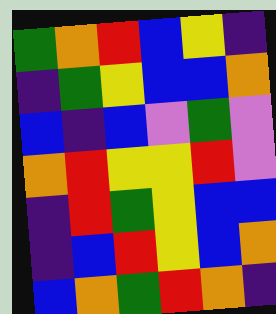[["green", "orange", "red", "blue", "yellow", "indigo"], ["indigo", "green", "yellow", "blue", "blue", "orange"], ["blue", "indigo", "blue", "violet", "green", "violet"], ["orange", "red", "yellow", "yellow", "red", "violet"], ["indigo", "red", "green", "yellow", "blue", "blue"], ["indigo", "blue", "red", "yellow", "blue", "orange"], ["blue", "orange", "green", "red", "orange", "indigo"]]